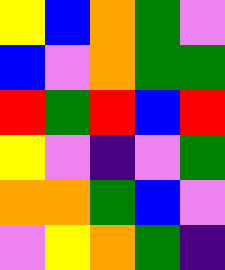[["yellow", "blue", "orange", "green", "violet"], ["blue", "violet", "orange", "green", "green"], ["red", "green", "red", "blue", "red"], ["yellow", "violet", "indigo", "violet", "green"], ["orange", "orange", "green", "blue", "violet"], ["violet", "yellow", "orange", "green", "indigo"]]